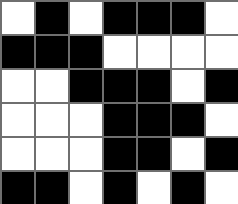[["white", "black", "white", "black", "black", "black", "white"], ["black", "black", "black", "white", "white", "white", "white"], ["white", "white", "black", "black", "black", "white", "black"], ["white", "white", "white", "black", "black", "black", "white"], ["white", "white", "white", "black", "black", "white", "black"], ["black", "black", "white", "black", "white", "black", "white"]]